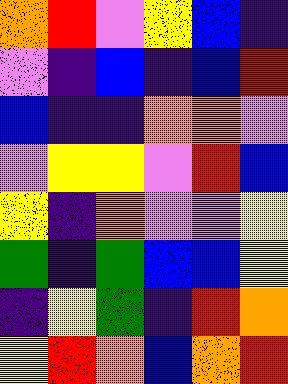[["orange", "red", "violet", "yellow", "blue", "indigo"], ["violet", "indigo", "blue", "indigo", "blue", "red"], ["blue", "indigo", "indigo", "orange", "orange", "violet"], ["violet", "yellow", "yellow", "violet", "red", "blue"], ["yellow", "indigo", "orange", "violet", "violet", "yellow"], ["green", "indigo", "green", "blue", "blue", "yellow"], ["indigo", "yellow", "green", "indigo", "red", "orange"], ["yellow", "red", "orange", "blue", "orange", "red"]]